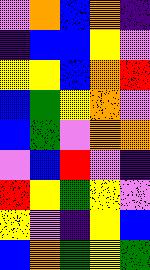[["violet", "orange", "blue", "orange", "indigo"], ["indigo", "blue", "blue", "yellow", "violet"], ["yellow", "yellow", "blue", "orange", "red"], ["blue", "green", "yellow", "orange", "violet"], ["blue", "green", "violet", "orange", "orange"], ["violet", "blue", "red", "violet", "indigo"], ["red", "yellow", "green", "yellow", "violet"], ["yellow", "violet", "indigo", "yellow", "blue"], ["blue", "orange", "green", "yellow", "green"]]